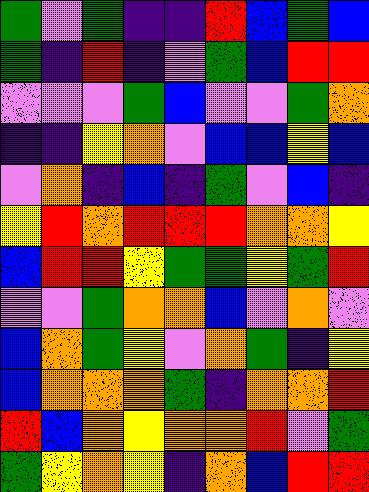[["green", "violet", "green", "indigo", "indigo", "red", "blue", "green", "blue"], ["green", "indigo", "red", "indigo", "violet", "green", "blue", "red", "red"], ["violet", "violet", "violet", "green", "blue", "violet", "violet", "green", "orange"], ["indigo", "indigo", "yellow", "orange", "violet", "blue", "blue", "yellow", "blue"], ["violet", "orange", "indigo", "blue", "indigo", "green", "violet", "blue", "indigo"], ["yellow", "red", "orange", "red", "red", "red", "orange", "orange", "yellow"], ["blue", "red", "red", "yellow", "green", "green", "yellow", "green", "red"], ["violet", "violet", "green", "orange", "orange", "blue", "violet", "orange", "violet"], ["blue", "orange", "green", "yellow", "violet", "orange", "green", "indigo", "yellow"], ["blue", "orange", "orange", "orange", "green", "indigo", "orange", "orange", "red"], ["red", "blue", "orange", "yellow", "orange", "orange", "red", "violet", "green"], ["green", "yellow", "orange", "yellow", "indigo", "orange", "blue", "red", "red"]]